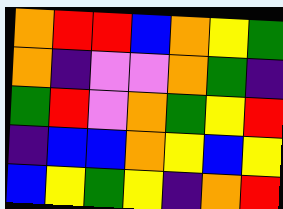[["orange", "red", "red", "blue", "orange", "yellow", "green"], ["orange", "indigo", "violet", "violet", "orange", "green", "indigo"], ["green", "red", "violet", "orange", "green", "yellow", "red"], ["indigo", "blue", "blue", "orange", "yellow", "blue", "yellow"], ["blue", "yellow", "green", "yellow", "indigo", "orange", "red"]]